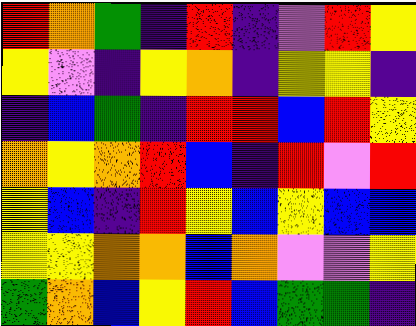[["red", "orange", "green", "indigo", "red", "indigo", "violet", "red", "yellow"], ["yellow", "violet", "indigo", "yellow", "orange", "indigo", "yellow", "yellow", "indigo"], ["indigo", "blue", "green", "indigo", "red", "red", "blue", "red", "yellow"], ["orange", "yellow", "orange", "red", "blue", "indigo", "red", "violet", "red"], ["yellow", "blue", "indigo", "red", "yellow", "blue", "yellow", "blue", "blue"], ["yellow", "yellow", "orange", "orange", "blue", "orange", "violet", "violet", "yellow"], ["green", "orange", "blue", "yellow", "red", "blue", "green", "green", "indigo"]]